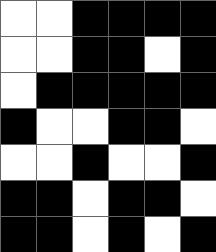[["white", "white", "black", "black", "black", "black"], ["white", "white", "black", "black", "white", "black"], ["white", "black", "black", "black", "black", "black"], ["black", "white", "white", "black", "black", "white"], ["white", "white", "black", "white", "white", "black"], ["black", "black", "white", "black", "black", "white"], ["black", "black", "white", "black", "white", "black"]]